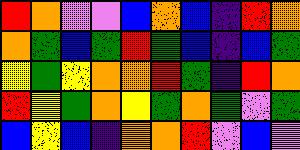[["red", "orange", "violet", "violet", "blue", "orange", "blue", "indigo", "red", "orange"], ["orange", "green", "blue", "green", "red", "green", "blue", "indigo", "blue", "green"], ["yellow", "green", "yellow", "orange", "orange", "red", "green", "indigo", "red", "orange"], ["red", "yellow", "green", "orange", "yellow", "green", "orange", "green", "violet", "green"], ["blue", "yellow", "blue", "indigo", "orange", "orange", "red", "violet", "blue", "violet"]]